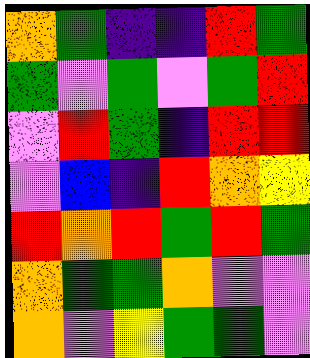[["orange", "green", "indigo", "indigo", "red", "green"], ["green", "violet", "green", "violet", "green", "red"], ["violet", "red", "green", "indigo", "red", "red"], ["violet", "blue", "indigo", "red", "orange", "yellow"], ["red", "orange", "red", "green", "red", "green"], ["orange", "green", "green", "orange", "violet", "violet"], ["orange", "violet", "yellow", "green", "green", "violet"]]